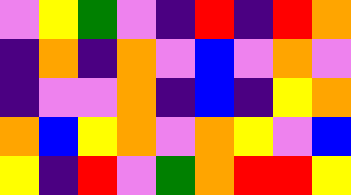[["violet", "yellow", "green", "violet", "indigo", "red", "indigo", "red", "orange"], ["indigo", "orange", "indigo", "orange", "violet", "blue", "violet", "orange", "violet"], ["indigo", "violet", "violet", "orange", "indigo", "blue", "indigo", "yellow", "orange"], ["orange", "blue", "yellow", "orange", "violet", "orange", "yellow", "violet", "blue"], ["yellow", "indigo", "red", "violet", "green", "orange", "red", "red", "yellow"]]